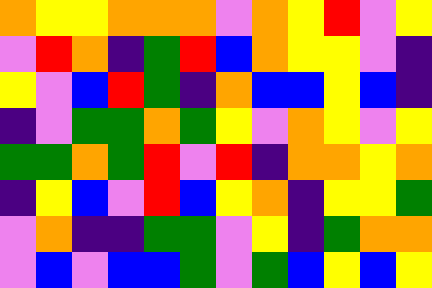[["orange", "yellow", "yellow", "orange", "orange", "orange", "violet", "orange", "yellow", "red", "violet", "yellow"], ["violet", "red", "orange", "indigo", "green", "red", "blue", "orange", "yellow", "yellow", "violet", "indigo"], ["yellow", "violet", "blue", "red", "green", "indigo", "orange", "blue", "blue", "yellow", "blue", "indigo"], ["indigo", "violet", "green", "green", "orange", "green", "yellow", "violet", "orange", "yellow", "violet", "yellow"], ["green", "green", "orange", "green", "red", "violet", "red", "indigo", "orange", "orange", "yellow", "orange"], ["indigo", "yellow", "blue", "violet", "red", "blue", "yellow", "orange", "indigo", "yellow", "yellow", "green"], ["violet", "orange", "indigo", "indigo", "green", "green", "violet", "yellow", "indigo", "green", "orange", "orange"], ["violet", "blue", "violet", "blue", "blue", "green", "violet", "green", "blue", "yellow", "blue", "yellow"]]